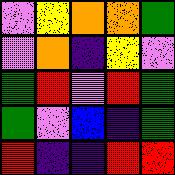[["violet", "yellow", "orange", "orange", "green"], ["violet", "orange", "indigo", "yellow", "violet"], ["green", "red", "violet", "red", "green"], ["green", "violet", "blue", "indigo", "green"], ["red", "indigo", "indigo", "red", "red"]]